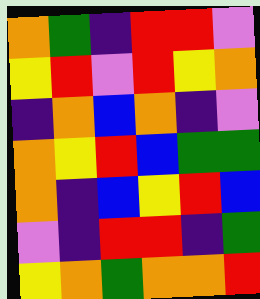[["orange", "green", "indigo", "red", "red", "violet"], ["yellow", "red", "violet", "red", "yellow", "orange"], ["indigo", "orange", "blue", "orange", "indigo", "violet"], ["orange", "yellow", "red", "blue", "green", "green"], ["orange", "indigo", "blue", "yellow", "red", "blue"], ["violet", "indigo", "red", "red", "indigo", "green"], ["yellow", "orange", "green", "orange", "orange", "red"]]